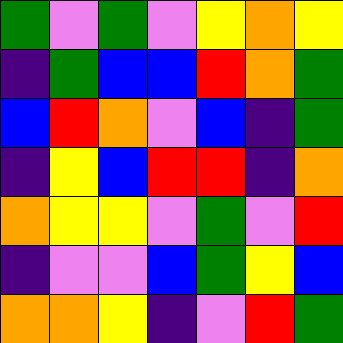[["green", "violet", "green", "violet", "yellow", "orange", "yellow"], ["indigo", "green", "blue", "blue", "red", "orange", "green"], ["blue", "red", "orange", "violet", "blue", "indigo", "green"], ["indigo", "yellow", "blue", "red", "red", "indigo", "orange"], ["orange", "yellow", "yellow", "violet", "green", "violet", "red"], ["indigo", "violet", "violet", "blue", "green", "yellow", "blue"], ["orange", "orange", "yellow", "indigo", "violet", "red", "green"]]